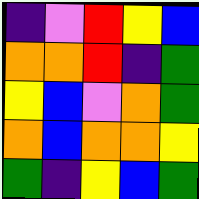[["indigo", "violet", "red", "yellow", "blue"], ["orange", "orange", "red", "indigo", "green"], ["yellow", "blue", "violet", "orange", "green"], ["orange", "blue", "orange", "orange", "yellow"], ["green", "indigo", "yellow", "blue", "green"]]